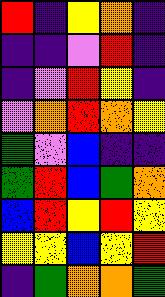[["red", "indigo", "yellow", "orange", "indigo"], ["indigo", "indigo", "violet", "red", "indigo"], ["indigo", "violet", "red", "yellow", "indigo"], ["violet", "orange", "red", "orange", "yellow"], ["green", "violet", "blue", "indigo", "indigo"], ["green", "red", "blue", "green", "orange"], ["blue", "red", "yellow", "red", "yellow"], ["yellow", "yellow", "blue", "yellow", "red"], ["indigo", "green", "orange", "orange", "green"]]